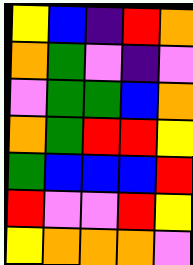[["yellow", "blue", "indigo", "red", "orange"], ["orange", "green", "violet", "indigo", "violet"], ["violet", "green", "green", "blue", "orange"], ["orange", "green", "red", "red", "yellow"], ["green", "blue", "blue", "blue", "red"], ["red", "violet", "violet", "red", "yellow"], ["yellow", "orange", "orange", "orange", "violet"]]